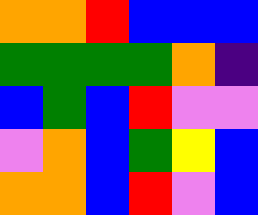[["orange", "orange", "red", "blue", "blue", "blue"], ["green", "green", "green", "green", "orange", "indigo"], ["blue", "green", "blue", "red", "violet", "violet"], ["violet", "orange", "blue", "green", "yellow", "blue"], ["orange", "orange", "blue", "red", "violet", "blue"]]